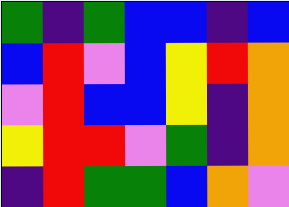[["green", "indigo", "green", "blue", "blue", "indigo", "blue"], ["blue", "red", "violet", "blue", "yellow", "red", "orange"], ["violet", "red", "blue", "blue", "yellow", "indigo", "orange"], ["yellow", "red", "red", "violet", "green", "indigo", "orange"], ["indigo", "red", "green", "green", "blue", "orange", "violet"]]